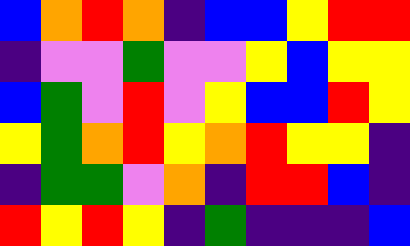[["blue", "orange", "red", "orange", "indigo", "blue", "blue", "yellow", "red", "red"], ["indigo", "violet", "violet", "green", "violet", "violet", "yellow", "blue", "yellow", "yellow"], ["blue", "green", "violet", "red", "violet", "yellow", "blue", "blue", "red", "yellow"], ["yellow", "green", "orange", "red", "yellow", "orange", "red", "yellow", "yellow", "indigo"], ["indigo", "green", "green", "violet", "orange", "indigo", "red", "red", "blue", "indigo"], ["red", "yellow", "red", "yellow", "indigo", "green", "indigo", "indigo", "indigo", "blue"]]